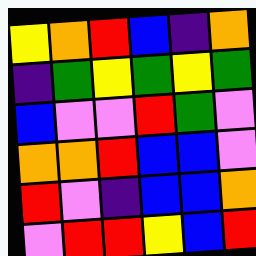[["yellow", "orange", "red", "blue", "indigo", "orange"], ["indigo", "green", "yellow", "green", "yellow", "green"], ["blue", "violet", "violet", "red", "green", "violet"], ["orange", "orange", "red", "blue", "blue", "violet"], ["red", "violet", "indigo", "blue", "blue", "orange"], ["violet", "red", "red", "yellow", "blue", "red"]]